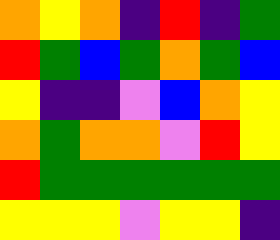[["orange", "yellow", "orange", "indigo", "red", "indigo", "green"], ["red", "green", "blue", "green", "orange", "green", "blue"], ["yellow", "indigo", "indigo", "violet", "blue", "orange", "yellow"], ["orange", "green", "orange", "orange", "violet", "red", "yellow"], ["red", "green", "green", "green", "green", "green", "green"], ["yellow", "yellow", "yellow", "violet", "yellow", "yellow", "indigo"]]